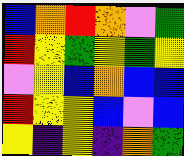[["blue", "orange", "red", "orange", "violet", "green"], ["red", "yellow", "green", "yellow", "green", "yellow"], ["violet", "yellow", "blue", "orange", "blue", "blue"], ["red", "yellow", "yellow", "blue", "violet", "blue"], ["yellow", "indigo", "yellow", "indigo", "orange", "green"]]